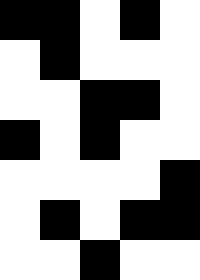[["black", "black", "white", "black", "white"], ["white", "black", "white", "white", "white"], ["white", "white", "black", "black", "white"], ["black", "white", "black", "white", "white"], ["white", "white", "white", "white", "black"], ["white", "black", "white", "black", "black"], ["white", "white", "black", "white", "white"]]